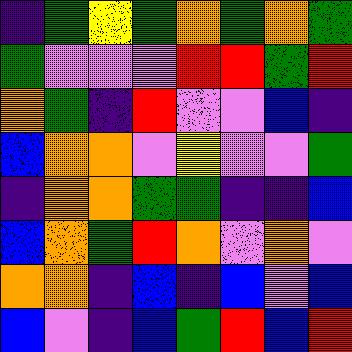[["indigo", "green", "yellow", "green", "orange", "green", "orange", "green"], ["green", "violet", "violet", "violet", "red", "red", "green", "red"], ["orange", "green", "indigo", "red", "violet", "violet", "blue", "indigo"], ["blue", "orange", "orange", "violet", "yellow", "violet", "violet", "green"], ["indigo", "orange", "orange", "green", "green", "indigo", "indigo", "blue"], ["blue", "orange", "green", "red", "orange", "violet", "orange", "violet"], ["orange", "orange", "indigo", "blue", "indigo", "blue", "violet", "blue"], ["blue", "violet", "indigo", "blue", "green", "red", "blue", "red"]]